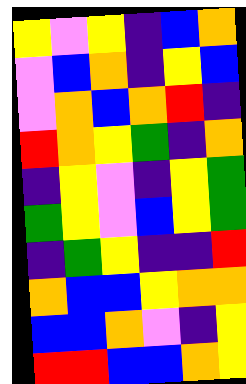[["yellow", "violet", "yellow", "indigo", "blue", "orange"], ["violet", "blue", "orange", "indigo", "yellow", "blue"], ["violet", "orange", "blue", "orange", "red", "indigo"], ["red", "orange", "yellow", "green", "indigo", "orange"], ["indigo", "yellow", "violet", "indigo", "yellow", "green"], ["green", "yellow", "violet", "blue", "yellow", "green"], ["indigo", "green", "yellow", "indigo", "indigo", "red"], ["orange", "blue", "blue", "yellow", "orange", "orange"], ["blue", "blue", "orange", "violet", "indigo", "yellow"], ["red", "red", "blue", "blue", "orange", "yellow"]]